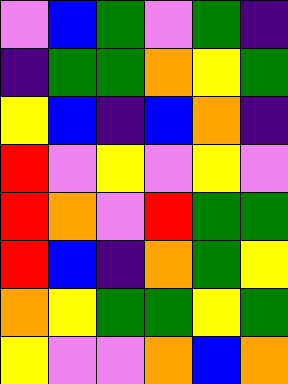[["violet", "blue", "green", "violet", "green", "indigo"], ["indigo", "green", "green", "orange", "yellow", "green"], ["yellow", "blue", "indigo", "blue", "orange", "indigo"], ["red", "violet", "yellow", "violet", "yellow", "violet"], ["red", "orange", "violet", "red", "green", "green"], ["red", "blue", "indigo", "orange", "green", "yellow"], ["orange", "yellow", "green", "green", "yellow", "green"], ["yellow", "violet", "violet", "orange", "blue", "orange"]]